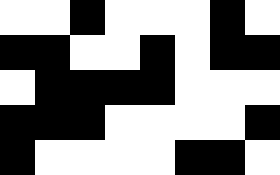[["white", "white", "black", "white", "white", "white", "black", "white"], ["black", "black", "white", "white", "black", "white", "black", "black"], ["white", "black", "black", "black", "black", "white", "white", "white"], ["black", "black", "black", "white", "white", "white", "white", "black"], ["black", "white", "white", "white", "white", "black", "black", "white"]]